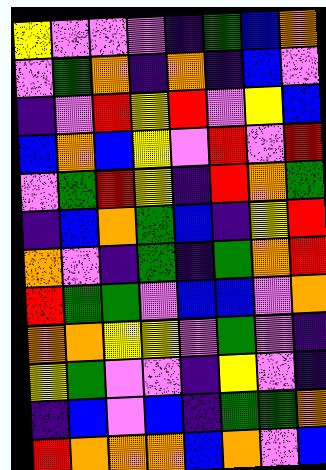[["yellow", "violet", "violet", "violet", "indigo", "green", "blue", "orange"], ["violet", "green", "orange", "indigo", "orange", "indigo", "blue", "violet"], ["indigo", "violet", "red", "yellow", "red", "violet", "yellow", "blue"], ["blue", "orange", "blue", "yellow", "violet", "red", "violet", "red"], ["violet", "green", "red", "yellow", "indigo", "red", "orange", "green"], ["indigo", "blue", "orange", "green", "blue", "indigo", "yellow", "red"], ["orange", "violet", "indigo", "green", "indigo", "green", "orange", "red"], ["red", "green", "green", "violet", "blue", "blue", "violet", "orange"], ["orange", "orange", "yellow", "yellow", "violet", "green", "violet", "indigo"], ["yellow", "green", "violet", "violet", "indigo", "yellow", "violet", "indigo"], ["indigo", "blue", "violet", "blue", "indigo", "green", "green", "orange"], ["red", "orange", "orange", "orange", "blue", "orange", "violet", "blue"]]